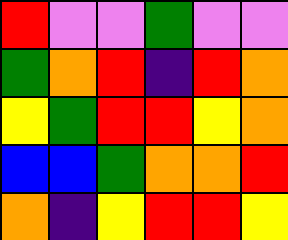[["red", "violet", "violet", "green", "violet", "violet"], ["green", "orange", "red", "indigo", "red", "orange"], ["yellow", "green", "red", "red", "yellow", "orange"], ["blue", "blue", "green", "orange", "orange", "red"], ["orange", "indigo", "yellow", "red", "red", "yellow"]]